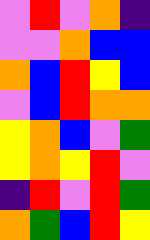[["violet", "red", "violet", "orange", "indigo"], ["violet", "violet", "orange", "blue", "blue"], ["orange", "blue", "red", "yellow", "blue"], ["violet", "blue", "red", "orange", "orange"], ["yellow", "orange", "blue", "violet", "green"], ["yellow", "orange", "yellow", "red", "violet"], ["indigo", "red", "violet", "red", "green"], ["orange", "green", "blue", "red", "yellow"]]